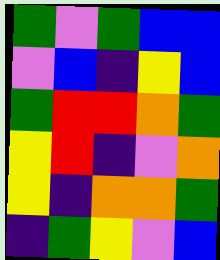[["green", "violet", "green", "blue", "blue"], ["violet", "blue", "indigo", "yellow", "blue"], ["green", "red", "red", "orange", "green"], ["yellow", "red", "indigo", "violet", "orange"], ["yellow", "indigo", "orange", "orange", "green"], ["indigo", "green", "yellow", "violet", "blue"]]